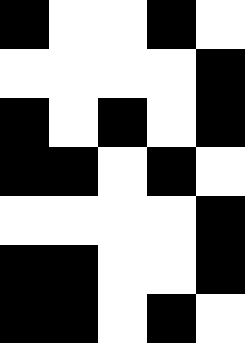[["black", "white", "white", "black", "white"], ["white", "white", "white", "white", "black"], ["black", "white", "black", "white", "black"], ["black", "black", "white", "black", "white"], ["white", "white", "white", "white", "black"], ["black", "black", "white", "white", "black"], ["black", "black", "white", "black", "white"]]